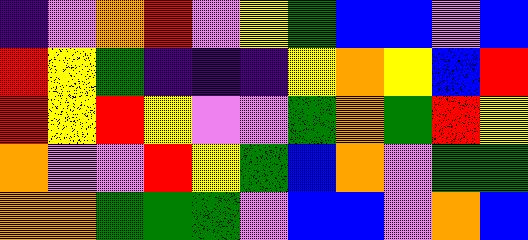[["indigo", "violet", "orange", "red", "violet", "yellow", "green", "blue", "blue", "violet", "blue"], ["red", "yellow", "green", "indigo", "indigo", "indigo", "yellow", "orange", "yellow", "blue", "red"], ["red", "yellow", "red", "yellow", "violet", "violet", "green", "orange", "green", "red", "yellow"], ["orange", "violet", "violet", "red", "yellow", "green", "blue", "orange", "violet", "green", "green"], ["orange", "orange", "green", "green", "green", "violet", "blue", "blue", "violet", "orange", "blue"]]